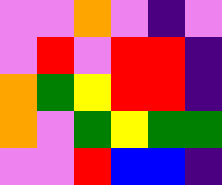[["violet", "violet", "orange", "violet", "indigo", "violet"], ["violet", "red", "violet", "red", "red", "indigo"], ["orange", "green", "yellow", "red", "red", "indigo"], ["orange", "violet", "green", "yellow", "green", "green"], ["violet", "violet", "red", "blue", "blue", "indigo"]]